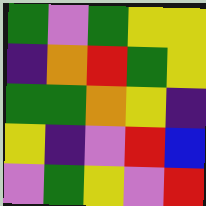[["green", "violet", "green", "yellow", "yellow"], ["indigo", "orange", "red", "green", "yellow"], ["green", "green", "orange", "yellow", "indigo"], ["yellow", "indigo", "violet", "red", "blue"], ["violet", "green", "yellow", "violet", "red"]]